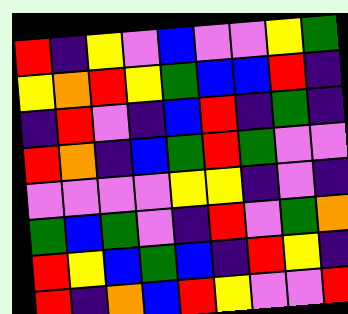[["red", "indigo", "yellow", "violet", "blue", "violet", "violet", "yellow", "green"], ["yellow", "orange", "red", "yellow", "green", "blue", "blue", "red", "indigo"], ["indigo", "red", "violet", "indigo", "blue", "red", "indigo", "green", "indigo"], ["red", "orange", "indigo", "blue", "green", "red", "green", "violet", "violet"], ["violet", "violet", "violet", "violet", "yellow", "yellow", "indigo", "violet", "indigo"], ["green", "blue", "green", "violet", "indigo", "red", "violet", "green", "orange"], ["red", "yellow", "blue", "green", "blue", "indigo", "red", "yellow", "indigo"], ["red", "indigo", "orange", "blue", "red", "yellow", "violet", "violet", "red"]]